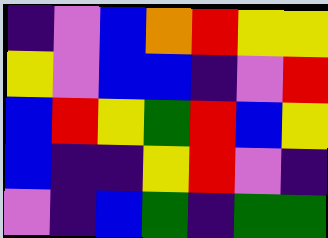[["indigo", "violet", "blue", "orange", "red", "yellow", "yellow"], ["yellow", "violet", "blue", "blue", "indigo", "violet", "red"], ["blue", "red", "yellow", "green", "red", "blue", "yellow"], ["blue", "indigo", "indigo", "yellow", "red", "violet", "indigo"], ["violet", "indigo", "blue", "green", "indigo", "green", "green"]]